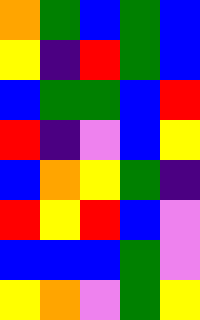[["orange", "green", "blue", "green", "blue"], ["yellow", "indigo", "red", "green", "blue"], ["blue", "green", "green", "blue", "red"], ["red", "indigo", "violet", "blue", "yellow"], ["blue", "orange", "yellow", "green", "indigo"], ["red", "yellow", "red", "blue", "violet"], ["blue", "blue", "blue", "green", "violet"], ["yellow", "orange", "violet", "green", "yellow"]]